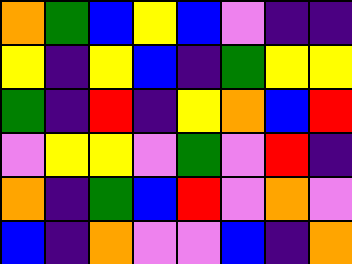[["orange", "green", "blue", "yellow", "blue", "violet", "indigo", "indigo"], ["yellow", "indigo", "yellow", "blue", "indigo", "green", "yellow", "yellow"], ["green", "indigo", "red", "indigo", "yellow", "orange", "blue", "red"], ["violet", "yellow", "yellow", "violet", "green", "violet", "red", "indigo"], ["orange", "indigo", "green", "blue", "red", "violet", "orange", "violet"], ["blue", "indigo", "orange", "violet", "violet", "blue", "indigo", "orange"]]